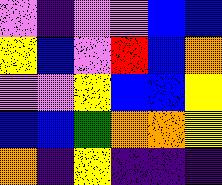[["violet", "indigo", "violet", "violet", "blue", "blue"], ["yellow", "blue", "violet", "red", "blue", "orange"], ["violet", "violet", "yellow", "blue", "blue", "yellow"], ["blue", "blue", "green", "orange", "orange", "yellow"], ["orange", "indigo", "yellow", "indigo", "indigo", "indigo"]]